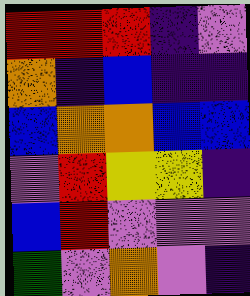[["red", "red", "red", "indigo", "violet"], ["orange", "indigo", "blue", "indigo", "indigo"], ["blue", "orange", "orange", "blue", "blue"], ["violet", "red", "yellow", "yellow", "indigo"], ["blue", "red", "violet", "violet", "violet"], ["green", "violet", "orange", "violet", "indigo"]]